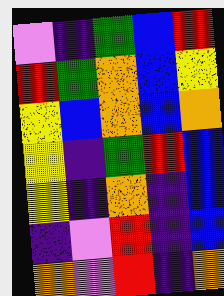[["violet", "indigo", "green", "blue", "red"], ["red", "green", "orange", "blue", "yellow"], ["yellow", "blue", "orange", "blue", "orange"], ["yellow", "indigo", "green", "red", "blue"], ["yellow", "indigo", "orange", "indigo", "blue"], ["indigo", "violet", "red", "indigo", "blue"], ["orange", "violet", "red", "indigo", "orange"]]